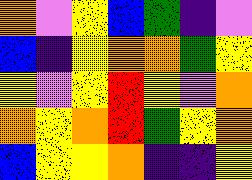[["orange", "violet", "yellow", "blue", "green", "indigo", "violet"], ["blue", "indigo", "yellow", "orange", "orange", "green", "yellow"], ["yellow", "violet", "yellow", "red", "yellow", "violet", "orange"], ["orange", "yellow", "orange", "red", "green", "yellow", "orange"], ["blue", "yellow", "yellow", "orange", "indigo", "indigo", "yellow"]]